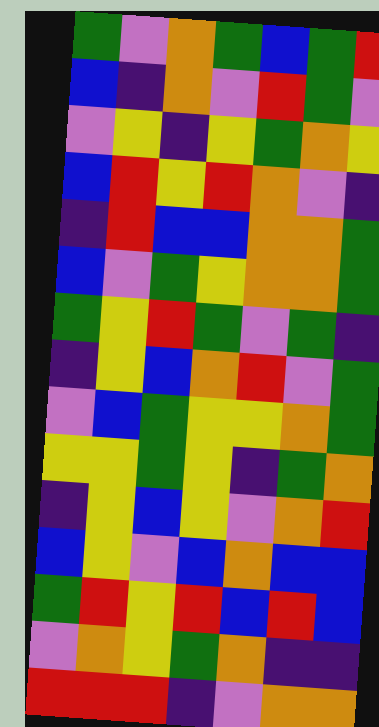[["green", "violet", "orange", "green", "blue", "green", "red"], ["blue", "indigo", "orange", "violet", "red", "green", "violet"], ["violet", "yellow", "indigo", "yellow", "green", "orange", "yellow"], ["blue", "red", "yellow", "red", "orange", "violet", "indigo"], ["indigo", "red", "blue", "blue", "orange", "orange", "green"], ["blue", "violet", "green", "yellow", "orange", "orange", "green"], ["green", "yellow", "red", "green", "violet", "green", "indigo"], ["indigo", "yellow", "blue", "orange", "red", "violet", "green"], ["violet", "blue", "green", "yellow", "yellow", "orange", "green"], ["yellow", "yellow", "green", "yellow", "indigo", "green", "orange"], ["indigo", "yellow", "blue", "yellow", "violet", "orange", "red"], ["blue", "yellow", "violet", "blue", "orange", "blue", "blue"], ["green", "red", "yellow", "red", "blue", "red", "blue"], ["violet", "orange", "yellow", "green", "orange", "indigo", "indigo"], ["red", "red", "red", "indigo", "violet", "orange", "orange"]]